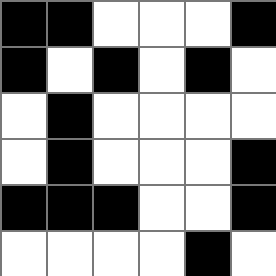[["black", "black", "white", "white", "white", "black"], ["black", "white", "black", "white", "black", "white"], ["white", "black", "white", "white", "white", "white"], ["white", "black", "white", "white", "white", "black"], ["black", "black", "black", "white", "white", "black"], ["white", "white", "white", "white", "black", "white"]]